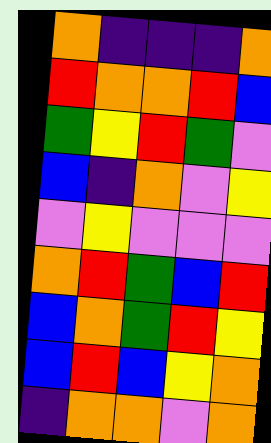[["orange", "indigo", "indigo", "indigo", "orange"], ["red", "orange", "orange", "red", "blue"], ["green", "yellow", "red", "green", "violet"], ["blue", "indigo", "orange", "violet", "yellow"], ["violet", "yellow", "violet", "violet", "violet"], ["orange", "red", "green", "blue", "red"], ["blue", "orange", "green", "red", "yellow"], ["blue", "red", "blue", "yellow", "orange"], ["indigo", "orange", "orange", "violet", "orange"]]